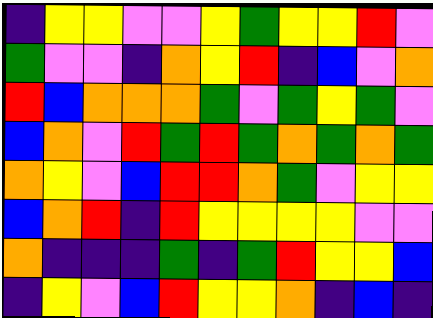[["indigo", "yellow", "yellow", "violet", "violet", "yellow", "green", "yellow", "yellow", "red", "violet"], ["green", "violet", "violet", "indigo", "orange", "yellow", "red", "indigo", "blue", "violet", "orange"], ["red", "blue", "orange", "orange", "orange", "green", "violet", "green", "yellow", "green", "violet"], ["blue", "orange", "violet", "red", "green", "red", "green", "orange", "green", "orange", "green"], ["orange", "yellow", "violet", "blue", "red", "red", "orange", "green", "violet", "yellow", "yellow"], ["blue", "orange", "red", "indigo", "red", "yellow", "yellow", "yellow", "yellow", "violet", "violet"], ["orange", "indigo", "indigo", "indigo", "green", "indigo", "green", "red", "yellow", "yellow", "blue"], ["indigo", "yellow", "violet", "blue", "red", "yellow", "yellow", "orange", "indigo", "blue", "indigo"]]